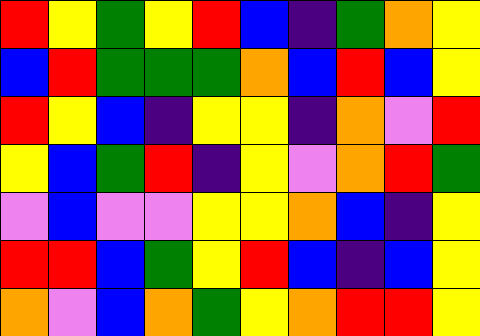[["red", "yellow", "green", "yellow", "red", "blue", "indigo", "green", "orange", "yellow"], ["blue", "red", "green", "green", "green", "orange", "blue", "red", "blue", "yellow"], ["red", "yellow", "blue", "indigo", "yellow", "yellow", "indigo", "orange", "violet", "red"], ["yellow", "blue", "green", "red", "indigo", "yellow", "violet", "orange", "red", "green"], ["violet", "blue", "violet", "violet", "yellow", "yellow", "orange", "blue", "indigo", "yellow"], ["red", "red", "blue", "green", "yellow", "red", "blue", "indigo", "blue", "yellow"], ["orange", "violet", "blue", "orange", "green", "yellow", "orange", "red", "red", "yellow"]]